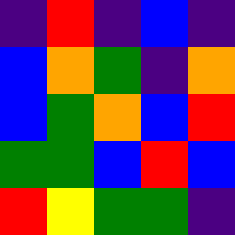[["indigo", "red", "indigo", "blue", "indigo"], ["blue", "orange", "green", "indigo", "orange"], ["blue", "green", "orange", "blue", "red"], ["green", "green", "blue", "red", "blue"], ["red", "yellow", "green", "green", "indigo"]]